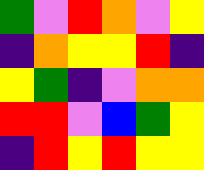[["green", "violet", "red", "orange", "violet", "yellow"], ["indigo", "orange", "yellow", "yellow", "red", "indigo"], ["yellow", "green", "indigo", "violet", "orange", "orange"], ["red", "red", "violet", "blue", "green", "yellow"], ["indigo", "red", "yellow", "red", "yellow", "yellow"]]